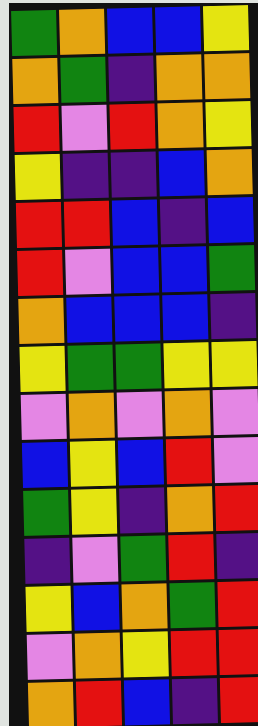[["green", "orange", "blue", "blue", "yellow"], ["orange", "green", "indigo", "orange", "orange"], ["red", "violet", "red", "orange", "yellow"], ["yellow", "indigo", "indigo", "blue", "orange"], ["red", "red", "blue", "indigo", "blue"], ["red", "violet", "blue", "blue", "green"], ["orange", "blue", "blue", "blue", "indigo"], ["yellow", "green", "green", "yellow", "yellow"], ["violet", "orange", "violet", "orange", "violet"], ["blue", "yellow", "blue", "red", "violet"], ["green", "yellow", "indigo", "orange", "red"], ["indigo", "violet", "green", "red", "indigo"], ["yellow", "blue", "orange", "green", "red"], ["violet", "orange", "yellow", "red", "red"], ["orange", "red", "blue", "indigo", "red"]]